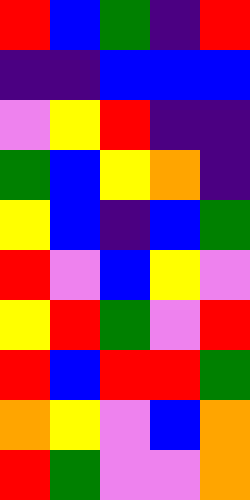[["red", "blue", "green", "indigo", "red"], ["indigo", "indigo", "blue", "blue", "blue"], ["violet", "yellow", "red", "indigo", "indigo"], ["green", "blue", "yellow", "orange", "indigo"], ["yellow", "blue", "indigo", "blue", "green"], ["red", "violet", "blue", "yellow", "violet"], ["yellow", "red", "green", "violet", "red"], ["red", "blue", "red", "red", "green"], ["orange", "yellow", "violet", "blue", "orange"], ["red", "green", "violet", "violet", "orange"]]